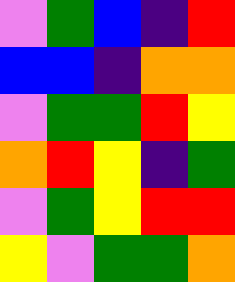[["violet", "green", "blue", "indigo", "red"], ["blue", "blue", "indigo", "orange", "orange"], ["violet", "green", "green", "red", "yellow"], ["orange", "red", "yellow", "indigo", "green"], ["violet", "green", "yellow", "red", "red"], ["yellow", "violet", "green", "green", "orange"]]